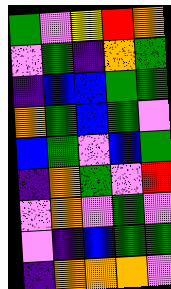[["green", "violet", "yellow", "red", "orange"], ["violet", "green", "indigo", "orange", "green"], ["indigo", "blue", "blue", "green", "green"], ["orange", "green", "blue", "green", "violet"], ["blue", "green", "violet", "blue", "green"], ["indigo", "orange", "green", "violet", "red"], ["violet", "orange", "violet", "green", "violet"], ["violet", "indigo", "blue", "green", "green"], ["indigo", "orange", "orange", "orange", "violet"]]